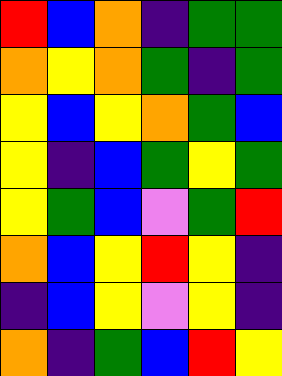[["red", "blue", "orange", "indigo", "green", "green"], ["orange", "yellow", "orange", "green", "indigo", "green"], ["yellow", "blue", "yellow", "orange", "green", "blue"], ["yellow", "indigo", "blue", "green", "yellow", "green"], ["yellow", "green", "blue", "violet", "green", "red"], ["orange", "blue", "yellow", "red", "yellow", "indigo"], ["indigo", "blue", "yellow", "violet", "yellow", "indigo"], ["orange", "indigo", "green", "blue", "red", "yellow"]]